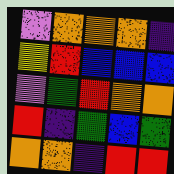[["violet", "orange", "orange", "orange", "indigo"], ["yellow", "red", "blue", "blue", "blue"], ["violet", "green", "red", "orange", "orange"], ["red", "indigo", "green", "blue", "green"], ["orange", "orange", "indigo", "red", "red"]]